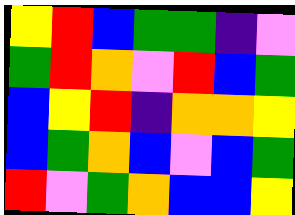[["yellow", "red", "blue", "green", "green", "indigo", "violet"], ["green", "red", "orange", "violet", "red", "blue", "green"], ["blue", "yellow", "red", "indigo", "orange", "orange", "yellow"], ["blue", "green", "orange", "blue", "violet", "blue", "green"], ["red", "violet", "green", "orange", "blue", "blue", "yellow"]]